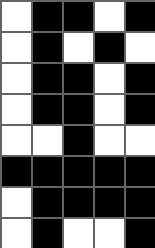[["white", "black", "black", "white", "black"], ["white", "black", "white", "black", "white"], ["white", "black", "black", "white", "black"], ["white", "black", "black", "white", "black"], ["white", "white", "black", "white", "white"], ["black", "black", "black", "black", "black"], ["white", "black", "black", "black", "black"], ["white", "black", "white", "white", "black"]]